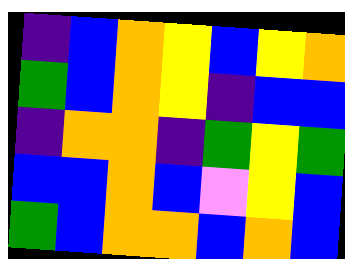[["indigo", "blue", "orange", "yellow", "blue", "yellow", "orange"], ["green", "blue", "orange", "yellow", "indigo", "blue", "blue"], ["indigo", "orange", "orange", "indigo", "green", "yellow", "green"], ["blue", "blue", "orange", "blue", "violet", "yellow", "blue"], ["green", "blue", "orange", "orange", "blue", "orange", "blue"]]